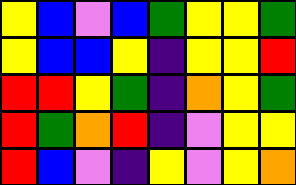[["yellow", "blue", "violet", "blue", "green", "yellow", "yellow", "green"], ["yellow", "blue", "blue", "yellow", "indigo", "yellow", "yellow", "red"], ["red", "red", "yellow", "green", "indigo", "orange", "yellow", "green"], ["red", "green", "orange", "red", "indigo", "violet", "yellow", "yellow"], ["red", "blue", "violet", "indigo", "yellow", "violet", "yellow", "orange"]]